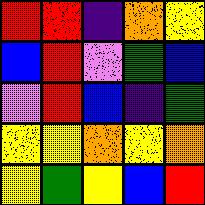[["red", "red", "indigo", "orange", "yellow"], ["blue", "red", "violet", "green", "blue"], ["violet", "red", "blue", "indigo", "green"], ["yellow", "yellow", "orange", "yellow", "orange"], ["yellow", "green", "yellow", "blue", "red"]]